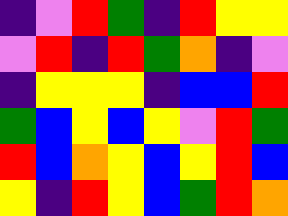[["indigo", "violet", "red", "green", "indigo", "red", "yellow", "yellow"], ["violet", "red", "indigo", "red", "green", "orange", "indigo", "violet"], ["indigo", "yellow", "yellow", "yellow", "indigo", "blue", "blue", "red"], ["green", "blue", "yellow", "blue", "yellow", "violet", "red", "green"], ["red", "blue", "orange", "yellow", "blue", "yellow", "red", "blue"], ["yellow", "indigo", "red", "yellow", "blue", "green", "red", "orange"]]